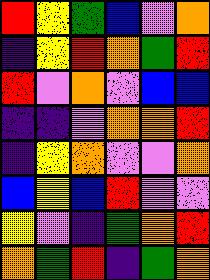[["red", "yellow", "green", "blue", "violet", "orange"], ["indigo", "yellow", "red", "orange", "green", "red"], ["red", "violet", "orange", "violet", "blue", "blue"], ["indigo", "indigo", "violet", "orange", "orange", "red"], ["indigo", "yellow", "orange", "violet", "violet", "orange"], ["blue", "yellow", "blue", "red", "violet", "violet"], ["yellow", "violet", "indigo", "green", "orange", "red"], ["orange", "green", "red", "indigo", "green", "orange"]]